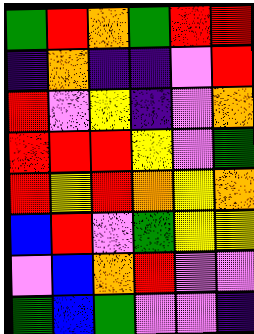[["green", "red", "orange", "green", "red", "red"], ["indigo", "orange", "indigo", "indigo", "violet", "red"], ["red", "violet", "yellow", "indigo", "violet", "orange"], ["red", "red", "red", "yellow", "violet", "green"], ["red", "yellow", "red", "orange", "yellow", "orange"], ["blue", "red", "violet", "green", "yellow", "yellow"], ["violet", "blue", "orange", "red", "violet", "violet"], ["green", "blue", "green", "violet", "violet", "indigo"]]